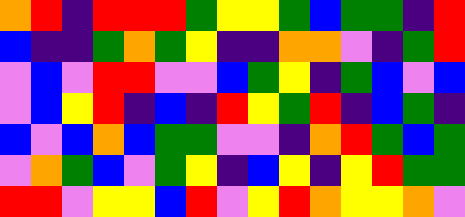[["orange", "red", "indigo", "red", "red", "red", "green", "yellow", "yellow", "green", "blue", "green", "green", "indigo", "red"], ["blue", "indigo", "indigo", "green", "orange", "green", "yellow", "indigo", "indigo", "orange", "orange", "violet", "indigo", "green", "red"], ["violet", "blue", "violet", "red", "red", "violet", "violet", "blue", "green", "yellow", "indigo", "green", "blue", "violet", "blue"], ["violet", "blue", "yellow", "red", "indigo", "blue", "indigo", "red", "yellow", "green", "red", "indigo", "blue", "green", "indigo"], ["blue", "violet", "blue", "orange", "blue", "green", "green", "violet", "violet", "indigo", "orange", "red", "green", "blue", "green"], ["violet", "orange", "green", "blue", "violet", "green", "yellow", "indigo", "blue", "yellow", "indigo", "yellow", "red", "green", "green"], ["red", "red", "violet", "yellow", "yellow", "blue", "red", "violet", "yellow", "red", "orange", "yellow", "yellow", "orange", "violet"]]